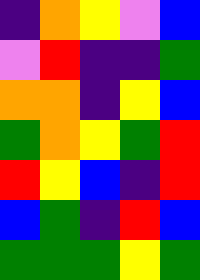[["indigo", "orange", "yellow", "violet", "blue"], ["violet", "red", "indigo", "indigo", "green"], ["orange", "orange", "indigo", "yellow", "blue"], ["green", "orange", "yellow", "green", "red"], ["red", "yellow", "blue", "indigo", "red"], ["blue", "green", "indigo", "red", "blue"], ["green", "green", "green", "yellow", "green"]]